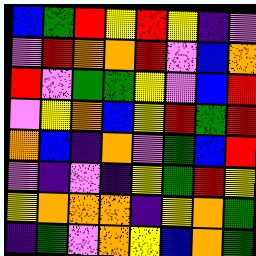[["blue", "green", "red", "yellow", "red", "yellow", "indigo", "violet"], ["violet", "red", "orange", "orange", "red", "violet", "blue", "orange"], ["red", "violet", "green", "green", "yellow", "violet", "blue", "red"], ["violet", "yellow", "orange", "blue", "yellow", "red", "green", "red"], ["orange", "blue", "indigo", "orange", "violet", "green", "blue", "red"], ["violet", "indigo", "violet", "indigo", "yellow", "green", "red", "yellow"], ["yellow", "orange", "orange", "orange", "indigo", "yellow", "orange", "green"], ["indigo", "green", "violet", "orange", "yellow", "blue", "orange", "green"]]